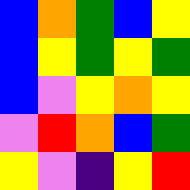[["blue", "orange", "green", "blue", "yellow"], ["blue", "yellow", "green", "yellow", "green"], ["blue", "violet", "yellow", "orange", "yellow"], ["violet", "red", "orange", "blue", "green"], ["yellow", "violet", "indigo", "yellow", "red"]]